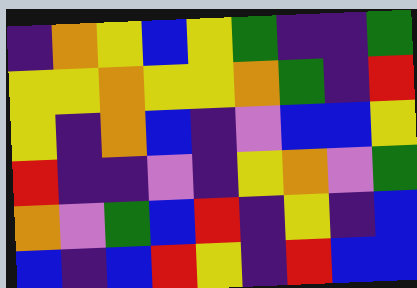[["indigo", "orange", "yellow", "blue", "yellow", "green", "indigo", "indigo", "green"], ["yellow", "yellow", "orange", "yellow", "yellow", "orange", "green", "indigo", "red"], ["yellow", "indigo", "orange", "blue", "indigo", "violet", "blue", "blue", "yellow"], ["red", "indigo", "indigo", "violet", "indigo", "yellow", "orange", "violet", "green"], ["orange", "violet", "green", "blue", "red", "indigo", "yellow", "indigo", "blue"], ["blue", "indigo", "blue", "red", "yellow", "indigo", "red", "blue", "blue"]]